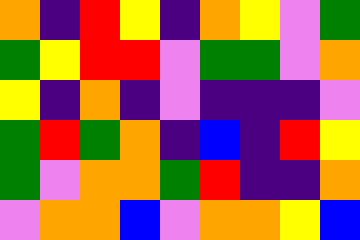[["orange", "indigo", "red", "yellow", "indigo", "orange", "yellow", "violet", "green"], ["green", "yellow", "red", "red", "violet", "green", "green", "violet", "orange"], ["yellow", "indigo", "orange", "indigo", "violet", "indigo", "indigo", "indigo", "violet"], ["green", "red", "green", "orange", "indigo", "blue", "indigo", "red", "yellow"], ["green", "violet", "orange", "orange", "green", "red", "indigo", "indigo", "orange"], ["violet", "orange", "orange", "blue", "violet", "orange", "orange", "yellow", "blue"]]